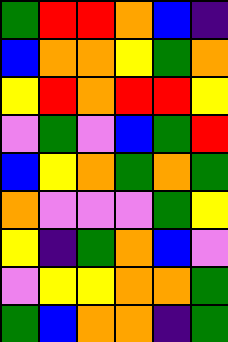[["green", "red", "red", "orange", "blue", "indigo"], ["blue", "orange", "orange", "yellow", "green", "orange"], ["yellow", "red", "orange", "red", "red", "yellow"], ["violet", "green", "violet", "blue", "green", "red"], ["blue", "yellow", "orange", "green", "orange", "green"], ["orange", "violet", "violet", "violet", "green", "yellow"], ["yellow", "indigo", "green", "orange", "blue", "violet"], ["violet", "yellow", "yellow", "orange", "orange", "green"], ["green", "blue", "orange", "orange", "indigo", "green"]]